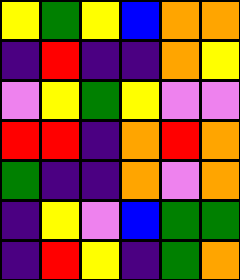[["yellow", "green", "yellow", "blue", "orange", "orange"], ["indigo", "red", "indigo", "indigo", "orange", "yellow"], ["violet", "yellow", "green", "yellow", "violet", "violet"], ["red", "red", "indigo", "orange", "red", "orange"], ["green", "indigo", "indigo", "orange", "violet", "orange"], ["indigo", "yellow", "violet", "blue", "green", "green"], ["indigo", "red", "yellow", "indigo", "green", "orange"]]